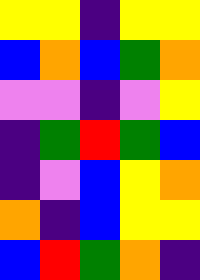[["yellow", "yellow", "indigo", "yellow", "yellow"], ["blue", "orange", "blue", "green", "orange"], ["violet", "violet", "indigo", "violet", "yellow"], ["indigo", "green", "red", "green", "blue"], ["indigo", "violet", "blue", "yellow", "orange"], ["orange", "indigo", "blue", "yellow", "yellow"], ["blue", "red", "green", "orange", "indigo"]]